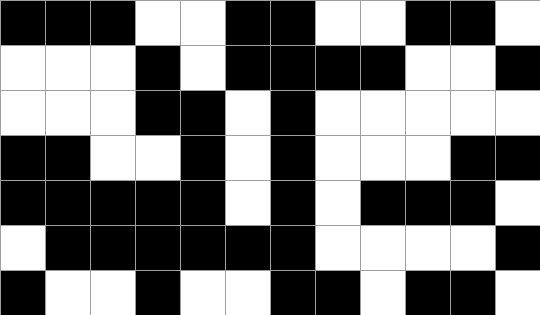[["black", "black", "black", "white", "white", "black", "black", "white", "white", "black", "black", "white"], ["white", "white", "white", "black", "white", "black", "black", "black", "black", "white", "white", "black"], ["white", "white", "white", "black", "black", "white", "black", "white", "white", "white", "white", "white"], ["black", "black", "white", "white", "black", "white", "black", "white", "white", "white", "black", "black"], ["black", "black", "black", "black", "black", "white", "black", "white", "black", "black", "black", "white"], ["white", "black", "black", "black", "black", "black", "black", "white", "white", "white", "white", "black"], ["black", "white", "white", "black", "white", "white", "black", "black", "white", "black", "black", "white"]]